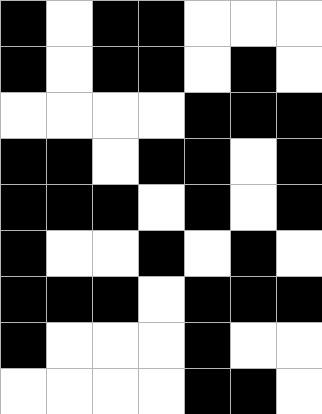[["black", "white", "black", "black", "white", "white", "white"], ["black", "white", "black", "black", "white", "black", "white"], ["white", "white", "white", "white", "black", "black", "black"], ["black", "black", "white", "black", "black", "white", "black"], ["black", "black", "black", "white", "black", "white", "black"], ["black", "white", "white", "black", "white", "black", "white"], ["black", "black", "black", "white", "black", "black", "black"], ["black", "white", "white", "white", "black", "white", "white"], ["white", "white", "white", "white", "black", "black", "white"]]